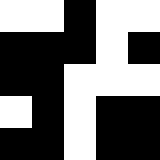[["white", "white", "black", "white", "white"], ["black", "black", "black", "white", "black"], ["black", "black", "white", "white", "white"], ["white", "black", "white", "black", "black"], ["black", "black", "white", "black", "black"]]